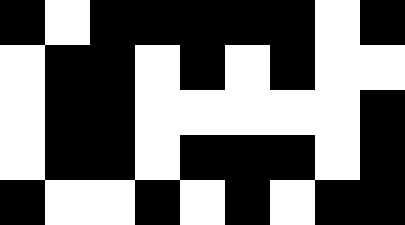[["black", "white", "black", "black", "black", "black", "black", "white", "black"], ["white", "black", "black", "white", "black", "white", "black", "white", "white"], ["white", "black", "black", "white", "white", "white", "white", "white", "black"], ["white", "black", "black", "white", "black", "black", "black", "white", "black"], ["black", "white", "white", "black", "white", "black", "white", "black", "black"]]